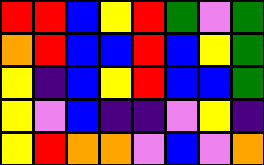[["red", "red", "blue", "yellow", "red", "green", "violet", "green"], ["orange", "red", "blue", "blue", "red", "blue", "yellow", "green"], ["yellow", "indigo", "blue", "yellow", "red", "blue", "blue", "green"], ["yellow", "violet", "blue", "indigo", "indigo", "violet", "yellow", "indigo"], ["yellow", "red", "orange", "orange", "violet", "blue", "violet", "orange"]]